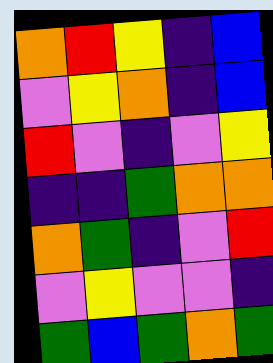[["orange", "red", "yellow", "indigo", "blue"], ["violet", "yellow", "orange", "indigo", "blue"], ["red", "violet", "indigo", "violet", "yellow"], ["indigo", "indigo", "green", "orange", "orange"], ["orange", "green", "indigo", "violet", "red"], ["violet", "yellow", "violet", "violet", "indigo"], ["green", "blue", "green", "orange", "green"]]